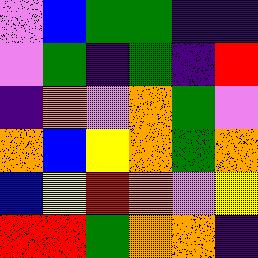[["violet", "blue", "green", "green", "indigo", "indigo"], ["violet", "green", "indigo", "green", "indigo", "red"], ["indigo", "orange", "violet", "orange", "green", "violet"], ["orange", "blue", "yellow", "orange", "green", "orange"], ["blue", "yellow", "red", "orange", "violet", "yellow"], ["red", "red", "green", "orange", "orange", "indigo"]]